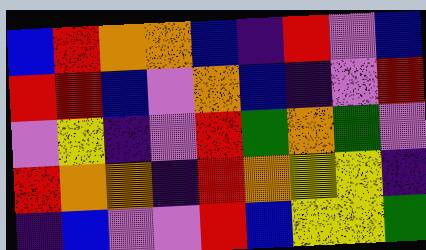[["blue", "red", "orange", "orange", "blue", "indigo", "red", "violet", "blue"], ["red", "red", "blue", "violet", "orange", "blue", "indigo", "violet", "red"], ["violet", "yellow", "indigo", "violet", "red", "green", "orange", "green", "violet"], ["red", "orange", "orange", "indigo", "red", "orange", "yellow", "yellow", "indigo"], ["indigo", "blue", "violet", "violet", "red", "blue", "yellow", "yellow", "green"]]